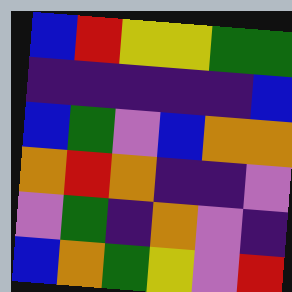[["blue", "red", "yellow", "yellow", "green", "green"], ["indigo", "indigo", "indigo", "indigo", "indigo", "blue"], ["blue", "green", "violet", "blue", "orange", "orange"], ["orange", "red", "orange", "indigo", "indigo", "violet"], ["violet", "green", "indigo", "orange", "violet", "indigo"], ["blue", "orange", "green", "yellow", "violet", "red"]]